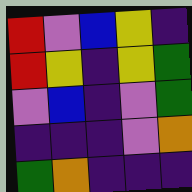[["red", "violet", "blue", "yellow", "indigo"], ["red", "yellow", "indigo", "yellow", "green"], ["violet", "blue", "indigo", "violet", "green"], ["indigo", "indigo", "indigo", "violet", "orange"], ["green", "orange", "indigo", "indigo", "indigo"]]